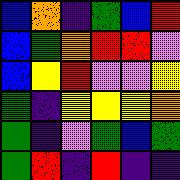[["blue", "orange", "indigo", "green", "blue", "red"], ["blue", "green", "orange", "red", "red", "violet"], ["blue", "yellow", "red", "violet", "violet", "yellow"], ["green", "indigo", "yellow", "yellow", "yellow", "orange"], ["green", "indigo", "violet", "green", "blue", "green"], ["green", "red", "indigo", "red", "indigo", "indigo"]]